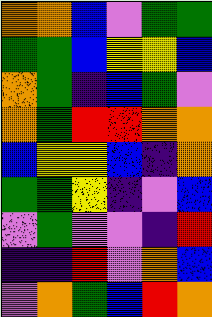[["orange", "orange", "blue", "violet", "green", "green"], ["green", "green", "blue", "yellow", "yellow", "blue"], ["orange", "green", "indigo", "blue", "green", "violet"], ["orange", "green", "red", "red", "orange", "orange"], ["blue", "yellow", "yellow", "blue", "indigo", "orange"], ["green", "green", "yellow", "indigo", "violet", "blue"], ["violet", "green", "violet", "violet", "indigo", "red"], ["indigo", "indigo", "red", "violet", "orange", "blue"], ["violet", "orange", "green", "blue", "red", "orange"]]